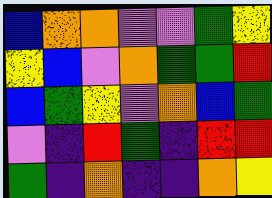[["blue", "orange", "orange", "violet", "violet", "green", "yellow"], ["yellow", "blue", "violet", "orange", "green", "green", "red"], ["blue", "green", "yellow", "violet", "orange", "blue", "green"], ["violet", "indigo", "red", "green", "indigo", "red", "red"], ["green", "indigo", "orange", "indigo", "indigo", "orange", "yellow"]]